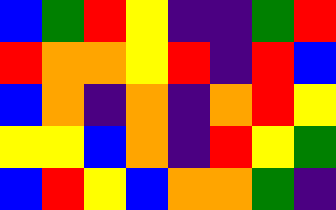[["blue", "green", "red", "yellow", "indigo", "indigo", "green", "red"], ["red", "orange", "orange", "yellow", "red", "indigo", "red", "blue"], ["blue", "orange", "indigo", "orange", "indigo", "orange", "red", "yellow"], ["yellow", "yellow", "blue", "orange", "indigo", "red", "yellow", "green"], ["blue", "red", "yellow", "blue", "orange", "orange", "green", "indigo"]]